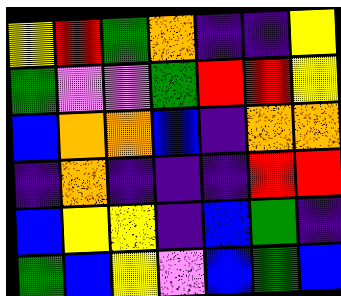[["yellow", "red", "green", "orange", "indigo", "indigo", "yellow"], ["green", "violet", "violet", "green", "red", "red", "yellow"], ["blue", "orange", "orange", "blue", "indigo", "orange", "orange"], ["indigo", "orange", "indigo", "indigo", "indigo", "red", "red"], ["blue", "yellow", "yellow", "indigo", "blue", "green", "indigo"], ["green", "blue", "yellow", "violet", "blue", "green", "blue"]]